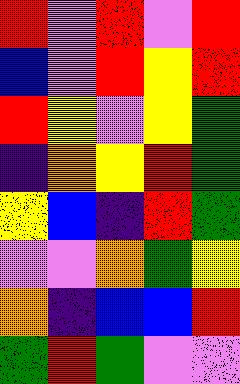[["red", "violet", "red", "violet", "red"], ["blue", "violet", "red", "yellow", "red"], ["red", "yellow", "violet", "yellow", "green"], ["indigo", "orange", "yellow", "red", "green"], ["yellow", "blue", "indigo", "red", "green"], ["violet", "violet", "orange", "green", "yellow"], ["orange", "indigo", "blue", "blue", "red"], ["green", "red", "green", "violet", "violet"]]